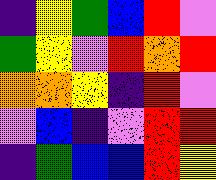[["indigo", "yellow", "green", "blue", "red", "violet"], ["green", "yellow", "violet", "red", "orange", "red"], ["orange", "orange", "yellow", "indigo", "red", "violet"], ["violet", "blue", "indigo", "violet", "red", "red"], ["indigo", "green", "blue", "blue", "red", "yellow"]]